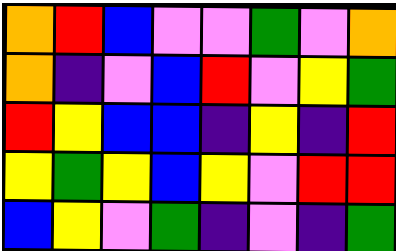[["orange", "red", "blue", "violet", "violet", "green", "violet", "orange"], ["orange", "indigo", "violet", "blue", "red", "violet", "yellow", "green"], ["red", "yellow", "blue", "blue", "indigo", "yellow", "indigo", "red"], ["yellow", "green", "yellow", "blue", "yellow", "violet", "red", "red"], ["blue", "yellow", "violet", "green", "indigo", "violet", "indigo", "green"]]